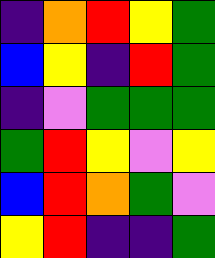[["indigo", "orange", "red", "yellow", "green"], ["blue", "yellow", "indigo", "red", "green"], ["indigo", "violet", "green", "green", "green"], ["green", "red", "yellow", "violet", "yellow"], ["blue", "red", "orange", "green", "violet"], ["yellow", "red", "indigo", "indigo", "green"]]